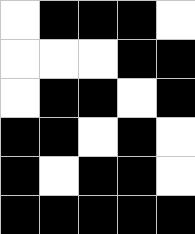[["white", "black", "black", "black", "white"], ["white", "white", "white", "black", "black"], ["white", "black", "black", "white", "black"], ["black", "black", "white", "black", "white"], ["black", "white", "black", "black", "white"], ["black", "black", "black", "black", "black"]]